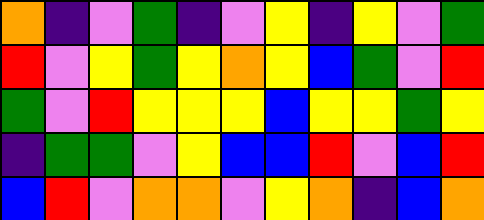[["orange", "indigo", "violet", "green", "indigo", "violet", "yellow", "indigo", "yellow", "violet", "green"], ["red", "violet", "yellow", "green", "yellow", "orange", "yellow", "blue", "green", "violet", "red"], ["green", "violet", "red", "yellow", "yellow", "yellow", "blue", "yellow", "yellow", "green", "yellow"], ["indigo", "green", "green", "violet", "yellow", "blue", "blue", "red", "violet", "blue", "red"], ["blue", "red", "violet", "orange", "orange", "violet", "yellow", "orange", "indigo", "blue", "orange"]]